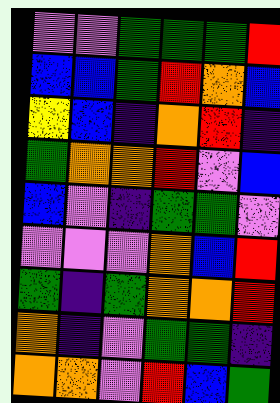[["violet", "violet", "green", "green", "green", "red"], ["blue", "blue", "green", "red", "orange", "blue"], ["yellow", "blue", "indigo", "orange", "red", "indigo"], ["green", "orange", "orange", "red", "violet", "blue"], ["blue", "violet", "indigo", "green", "green", "violet"], ["violet", "violet", "violet", "orange", "blue", "red"], ["green", "indigo", "green", "orange", "orange", "red"], ["orange", "indigo", "violet", "green", "green", "indigo"], ["orange", "orange", "violet", "red", "blue", "green"]]